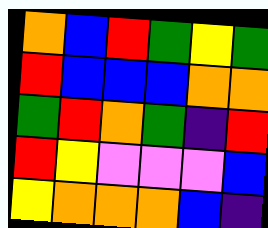[["orange", "blue", "red", "green", "yellow", "green"], ["red", "blue", "blue", "blue", "orange", "orange"], ["green", "red", "orange", "green", "indigo", "red"], ["red", "yellow", "violet", "violet", "violet", "blue"], ["yellow", "orange", "orange", "orange", "blue", "indigo"]]